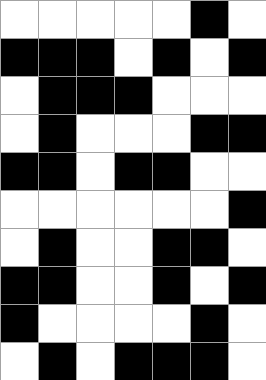[["white", "white", "white", "white", "white", "black", "white"], ["black", "black", "black", "white", "black", "white", "black"], ["white", "black", "black", "black", "white", "white", "white"], ["white", "black", "white", "white", "white", "black", "black"], ["black", "black", "white", "black", "black", "white", "white"], ["white", "white", "white", "white", "white", "white", "black"], ["white", "black", "white", "white", "black", "black", "white"], ["black", "black", "white", "white", "black", "white", "black"], ["black", "white", "white", "white", "white", "black", "white"], ["white", "black", "white", "black", "black", "black", "white"]]